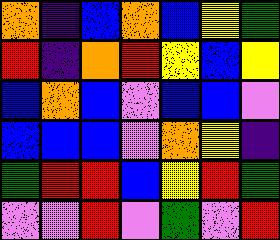[["orange", "indigo", "blue", "orange", "blue", "yellow", "green"], ["red", "indigo", "orange", "red", "yellow", "blue", "yellow"], ["blue", "orange", "blue", "violet", "blue", "blue", "violet"], ["blue", "blue", "blue", "violet", "orange", "yellow", "indigo"], ["green", "red", "red", "blue", "yellow", "red", "green"], ["violet", "violet", "red", "violet", "green", "violet", "red"]]